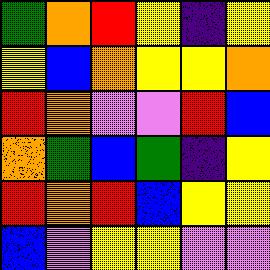[["green", "orange", "red", "yellow", "indigo", "yellow"], ["yellow", "blue", "orange", "yellow", "yellow", "orange"], ["red", "orange", "violet", "violet", "red", "blue"], ["orange", "green", "blue", "green", "indigo", "yellow"], ["red", "orange", "red", "blue", "yellow", "yellow"], ["blue", "violet", "yellow", "yellow", "violet", "violet"]]